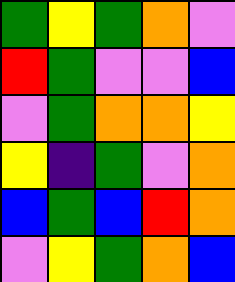[["green", "yellow", "green", "orange", "violet"], ["red", "green", "violet", "violet", "blue"], ["violet", "green", "orange", "orange", "yellow"], ["yellow", "indigo", "green", "violet", "orange"], ["blue", "green", "blue", "red", "orange"], ["violet", "yellow", "green", "orange", "blue"]]